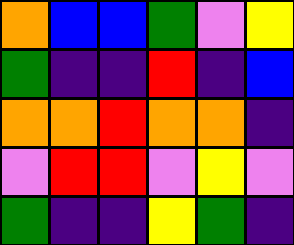[["orange", "blue", "blue", "green", "violet", "yellow"], ["green", "indigo", "indigo", "red", "indigo", "blue"], ["orange", "orange", "red", "orange", "orange", "indigo"], ["violet", "red", "red", "violet", "yellow", "violet"], ["green", "indigo", "indigo", "yellow", "green", "indigo"]]